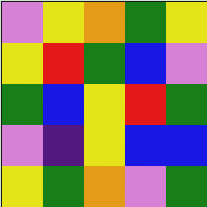[["violet", "yellow", "orange", "green", "yellow"], ["yellow", "red", "green", "blue", "violet"], ["green", "blue", "yellow", "red", "green"], ["violet", "indigo", "yellow", "blue", "blue"], ["yellow", "green", "orange", "violet", "green"]]